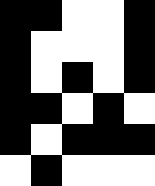[["black", "black", "white", "white", "black"], ["black", "white", "white", "white", "black"], ["black", "white", "black", "white", "black"], ["black", "black", "white", "black", "white"], ["black", "white", "black", "black", "black"], ["white", "black", "white", "white", "white"]]